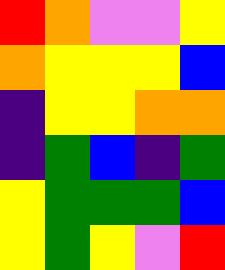[["red", "orange", "violet", "violet", "yellow"], ["orange", "yellow", "yellow", "yellow", "blue"], ["indigo", "yellow", "yellow", "orange", "orange"], ["indigo", "green", "blue", "indigo", "green"], ["yellow", "green", "green", "green", "blue"], ["yellow", "green", "yellow", "violet", "red"]]